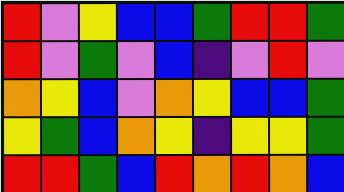[["red", "violet", "yellow", "blue", "blue", "green", "red", "red", "green"], ["red", "violet", "green", "violet", "blue", "indigo", "violet", "red", "violet"], ["orange", "yellow", "blue", "violet", "orange", "yellow", "blue", "blue", "green"], ["yellow", "green", "blue", "orange", "yellow", "indigo", "yellow", "yellow", "green"], ["red", "red", "green", "blue", "red", "orange", "red", "orange", "blue"]]